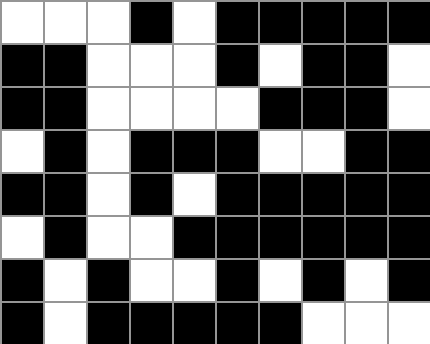[["white", "white", "white", "black", "white", "black", "black", "black", "black", "black"], ["black", "black", "white", "white", "white", "black", "white", "black", "black", "white"], ["black", "black", "white", "white", "white", "white", "black", "black", "black", "white"], ["white", "black", "white", "black", "black", "black", "white", "white", "black", "black"], ["black", "black", "white", "black", "white", "black", "black", "black", "black", "black"], ["white", "black", "white", "white", "black", "black", "black", "black", "black", "black"], ["black", "white", "black", "white", "white", "black", "white", "black", "white", "black"], ["black", "white", "black", "black", "black", "black", "black", "white", "white", "white"]]